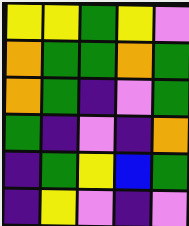[["yellow", "yellow", "green", "yellow", "violet"], ["orange", "green", "green", "orange", "green"], ["orange", "green", "indigo", "violet", "green"], ["green", "indigo", "violet", "indigo", "orange"], ["indigo", "green", "yellow", "blue", "green"], ["indigo", "yellow", "violet", "indigo", "violet"]]